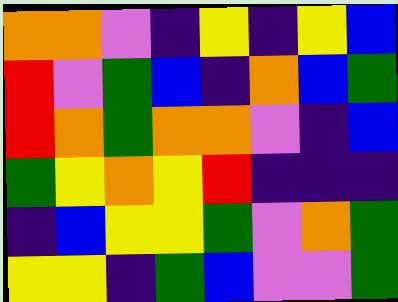[["orange", "orange", "violet", "indigo", "yellow", "indigo", "yellow", "blue"], ["red", "violet", "green", "blue", "indigo", "orange", "blue", "green"], ["red", "orange", "green", "orange", "orange", "violet", "indigo", "blue"], ["green", "yellow", "orange", "yellow", "red", "indigo", "indigo", "indigo"], ["indigo", "blue", "yellow", "yellow", "green", "violet", "orange", "green"], ["yellow", "yellow", "indigo", "green", "blue", "violet", "violet", "green"]]